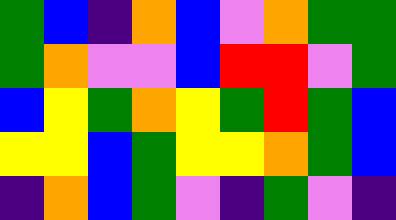[["green", "blue", "indigo", "orange", "blue", "violet", "orange", "green", "green"], ["green", "orange", "violet", "violet", "blue", "red", "red", "violet", "green"], ["blue", "yellow", "green", "orange", "yellow", "green", "red", "green", "blue"], ["yellow", "yellow", "blue", "green", "yellow", "yellow", "orange", "green", "blue"], ["indigo", "orange", "blue", "green", "violet", "indigo", "green", "violet", "indigo"]]